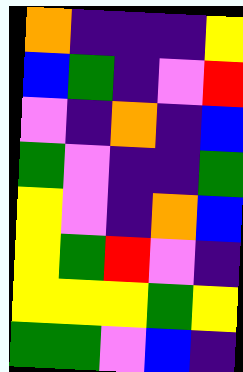[["orange", "indigo", "indigo", "indigo", "yellow"], ["blue", "green", "indigo", "violet", "red"], ["violet", "indigo", "orange", "indigo", "blue"], ["green", "violet", "indigo", "indigo", "green"], ["yellow", "violet", "indigo", "orange", "blue"], ["yellow", "green", "red", "violet", "indigo"], ["yellow", "yellow", "yellow", "green", "yellow"], ["green", "green", "violet", "blue", "indigo"]]